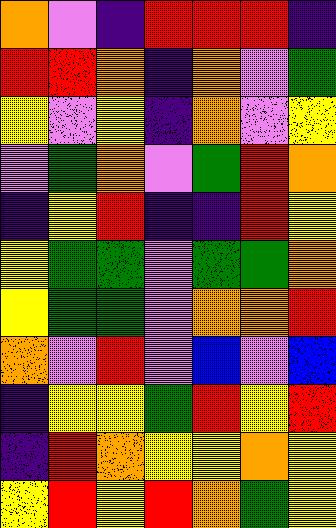[["orange", "violet", "indigo", "red", "red", "red", "indigo"], ["red", "red", "orange", "indigo", "orange", "violet", "green"], ["yellow", "violet", "yellow", "indigo", "orange", "violet", "yellow"], ["violet", "green", "orange", "violet", "green", "red", "orange"], ["indigo", "yellow", "red", "indigo", "indigo", "red", "yellow"], ["yellow", "green", "green", "violet", "green", "green", "orange"], ["yellow", "green", "green", "violet", "orange", "orange", "red"], ["orange", "violet", "red", "violet", "blue", "violet", "blue"], ["indigo", "yellow", "yellow", "green", "red", "yellow", "red"], ["indigo", "red", "orange", "yellow", "yellow", "orange", "yellow"], ["yellow", "red", "yellow", "red", "orange", "green", "yellow"]]